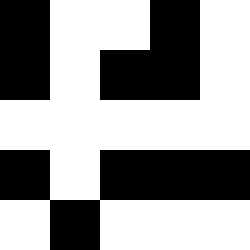[["black", "white", "white", "black", "white"], ["black", "white", "black", "black", "white"], ["white", "white", "white", "white", "white"], ["black", "white", "black", "black", "black"], ["white", "black", "white", "white", "white"]]